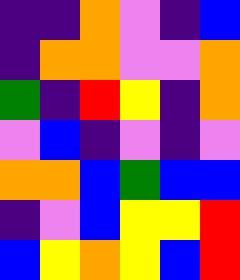[["indigo", "indigo", "orange", "violet", "indigo", "blue"], ["indigo", "orange", "orange", "violet", "violet", "orange"], ["green", "indigo", "red", "yellow", "indigo", "orange"], ["violet", "blue", "indigo", "violet", "indigo", "violet"], ["orange", "orange", "blue", "green", "blue", "blue"], ["indigo", "violet", "blue", "yellow", "yellow", "red"], ["blue", "yellow", "orange", "yellow", "blue", "red"]]